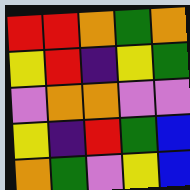[["red", "red", "orange", "green", "orange"], ["yellow", "red", "indigo", "yellow", "green"], ["violet", "orange", "orange", "violet", "violet"], ["yellow", "indigo", "red", "green", "blue"], ["orange", "green", "violet", "yellow", "blue"]]